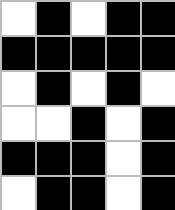[["white", "black", "white", "black", "black"], ["black", "black", "black", "black", "black"], ["white", "black", "white", "black", "white"], ["white", "white", "black", "white", "black"], ["black", "black", "black", "white", "black"], ["white", "black", "black", "white", "black"]]